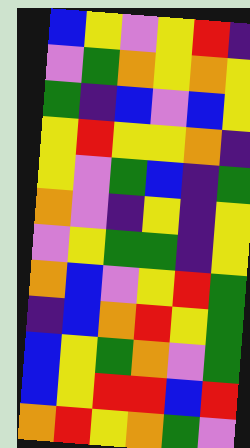[["blue", "yellow", "violet", "yellow", "red", "indigo"], ["violet", "green", "orange", "yellow", "orange", "yellow"], ["green", "indigo", "blue", "violet", "blue", "yellow"], ["yellow", "red", "yellow", "yellow", "orange", "indigo"], ["yellow", "violet", "green", "blue", "indigo", "green"], ["orange", "violet", "indigo", "yellow", "indigo", "yellow"], ["violet", "yellow", "green", "green", "indigo", "yellow"], ["orange", "blue", "violet", "yellow", "red", "green"], ["indigo", "blue", "orange", "red", "yellow", "green"], ["blue", "yellow", "green", "orange", "violet", "green"], ["blue", "yellow", "red", "red", "blue", "red"], ["orange", "red", "yellow", "orange", "green", "violet"]]